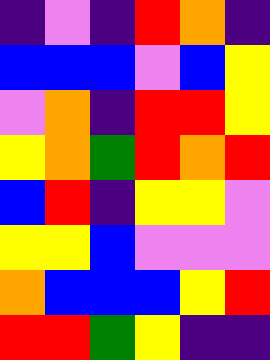[["indigo", "violet", "indigo", "red", "orange", "indigo"], ["blue", "blue", "blue", "violet", "blue", "yellow"], ["violet", "orange", "indigo", "red", "red", "yellow"], ["yellow", "orange", "green", "red", "orange", "red"], ["blue", "red", "indigo", "yellow", "yellow", "violet"], ["yellow", "yellow", "blue", "violet", "violet", "violet"], ["orange", "blue", "blue", "blue", "yellow", "red"], ["red", "red", "green", "yellow", "indigo", "indigo"]]